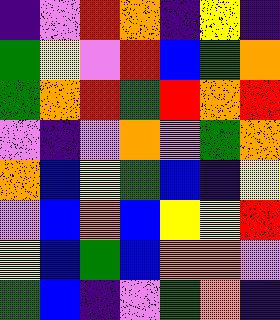[["indigo", "violet", "red", "orange", "indigo", "yellow", "indigo"], ["green", "yellow", "violet", "red", "blue", "green", "orange"], ["green", "orange", "red", "green", "red", "orange", "red"], ["violet", "indigo", "violet", "orange", "violet", "green", "orange"], ["orange", "blue", "yellow", "green", "blue", "indigo", "yellow"], ["violet", "blue", "orange", "blue", "yellow", "yellow", "red"], ["yellow", "blue", "green", "blue", "orange", "orange", "violet"], ["green", "blue", "indigo", "violet", "green", "orange", "indigo"]]